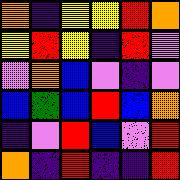[["orange", "indigo", "yellow", "yellow", "red", "orange"], ["yellow", "red", "yellow", "indigo", "red", "violet"], ["violet", "orange", "blue", "violet", "indigo", "violet"], ["blue", "green", "blue", "red", "blue", "orange"], ["indigo", "violet", "red", "blue", "violet", "red"], ["orange", "indigo", "red", "indigo", "indigo", "red"]]